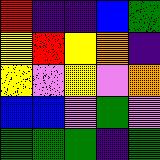[["red", "indigo", "indigo", "blue", "green"], ["yellow", "red", "yellow", "orange", "indigo"], ["yellow", "violet", "yellow", "violet", "orange"], ["blue", "blue", "violet", "green", "violet"], ["green", "green", "green", "indigo", "green"]]